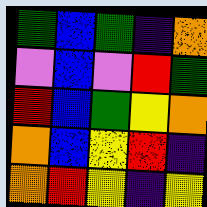[["green", "blue", "green", "indigo", "orange"], ["violet", "blue", "violet", "red", "green"], ["red", "blue", "green", "yellow", "orange"], ["orange", "blue", "yellow", "red", "indigo"], ["orange", "red", "yellow", "indigo", "yellow"]]